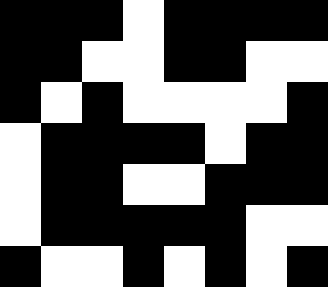[["black", "black", "black", "white", "black", "black", "black", "black"], ["black", "black", "white", "white", "black", "black", "white", "white"], ["black", "white", "black", "white", "white", "white", "white", "black"], ["white", "black", "black", "black", "black", "white", "black", "black"], ["white", "black", "black", "white", "white", "black", "black", "black"], ["white", "black", "black", "black", "black", "black", "white", "white"], ["black", "white", "white", "black", "white", "black", "white", "black"]]